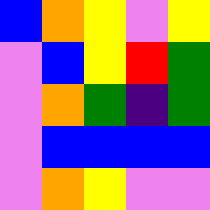[["blue", "orange", "yellow", "violet", "yellow"], ["violet", "blue", "yellow", "red", "green"], ["violet", "orange", "green", "indigo", "green"], ["violet", "blue", "blue", "blue", "blue"], ["violet", "orange", "yellow", "violet", "violet"]]